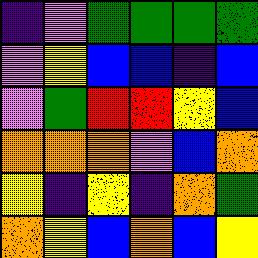[["indigo", "violet", "green", "green", "green", "green"], ["violet", "yellow", "blue", "blue", "indigo", "blue"], ["violet", "green", "red", "red", "yellow", "blue"], ["orange", "orange", "orange", "violet", "blue", "orange"], ["yellow", "indigo", "yellow", "indigo", "orange", "green"], ["orange", "yellow", "blue", "orange", "blue", "yellow"]]